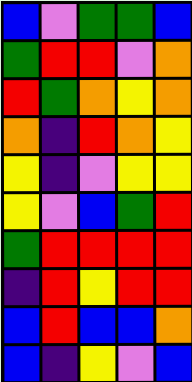[["blue", "violet", "green", "green", "blue"], ["green", "red", "red", "violet", "orange"], ["red", "green", "orange", "yellow", "orange"], ["orange", "indigo", "red", "orange", "yellow"], ["yellow", "indigo", "violet", "yellow", "yellow"], ["yellow", "violet", "blue", "green", "red"], ["green", "red", "red", "red", "red"], ["indigo", "red", "yellow", "red", "red"], ["blue", "red", "blue", "blue", "orange"], ["blue", "indigo", "yellow", "violet", "blue"]]